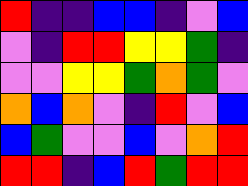[["red", "indigo", "indigo", "blue", "blue", "indigo", "violet", "blue"], ["violet", "indigo", "red", "red", "yellow", "yellow", "green", "indigo"], ["violet", "violet", "yellow", "yellow", "green", "orange", "green", "violet"], ["orange", "blue", "orange", "violet", "indigo", "red", "violet", "blue"], ["blue", "green", "violet", "violet", "blue", "violet", "orange", "red"], ["red", "red", "indigo", "blue", "red", "green", "red", "red"]]